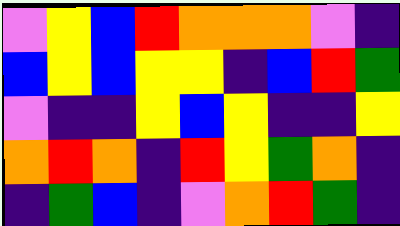[["violet", "yellow", "blue", "red", "orange", "orange", "orange", "violet", "indigo"], ["blue", "yellow", "blue", "yellow", "yellow", "indigo", "blue", "red", "green"], ["violet", "indigo", "indigo", "yellow", "blue", "yellow", "indigo", "indigo", "yellow"], ["orange", "red", "orange", "indigo", "red", "yellow", "green", "orange", "indigo"], ["indigo", "green", "blue", "indigo", "violet", "orange", "red", "green", "indigo"]]